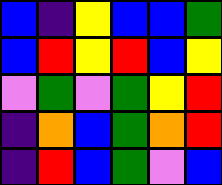[["blue", "indigo", "yellow", "blue", "blue", "green"], ["blue", "red", "yellow", "red", "blue", "yellow"], ["violet", "green", "violet", "green", "yellow", "red"], ["indigo", "orange", "blue", "green", "orange", "red"], ["indigo", "red", "blue", "green", "violet", "blue"]]